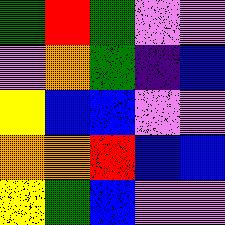[["green", "red", "green", "violet", "violet"], ["violet", "orange", "green", "indigo", "blue"], ["yellow", "blue", "blue", "violet", "violet"], ["orange", "orange", "red", "blue", "blue"], ["yellow", "green", "blue", "violet", "violet"]]